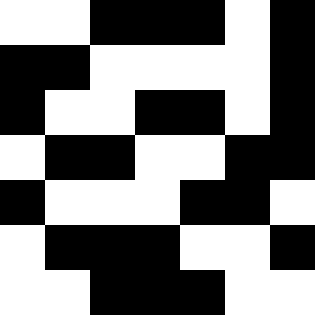[["white", "white", "black", "black", "black", "white", "black"], ["black", "black", "white", "white", "white", "white", "black"], ["black", "white", "white", "black", "black", "white", "black"], ["white", "black", "black", "white", "white", "black", "black"], ["black", "white", "white", "white", "black", "black", "white"], ["white", "black", "black", "black", "white", "white", "black"], ["white", "white", "black", "black", "black", "white", "white"]]